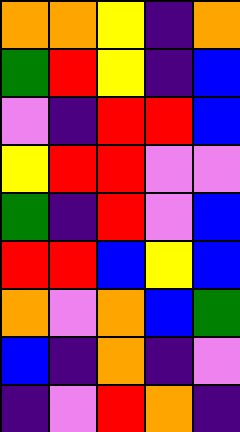[["orange", "orange", "yellow", "indigo", "orange"], ["green", "red", "yellow", "indigo", "blue"], ["violet", "indigo", "red", "red", "blue"], ["yellow", "red", "red", "violet", "violet"], ["green", "indigo", "red", "violet", "blue"], ["red", "red", "blue", "yellow", "blue"], ["orange", "violet", "orange", "blue", "green"], ["blue", "indigo", "orange", "indigo", "violet"], ["indigo", "violet", "red", "orange", "indigo"]]